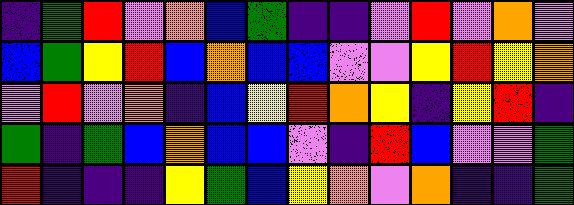[["indigo", "green", "red", "violet", "orange", "blue", "green", "indigo", "indigo", "violet", "red", "violet", "orange", "violet"], ["blue", "green", "yellow", "red", "blue", "orange", "blue", "blue", "violet", "violet", "yellow", "red", "yellow", "orange"], ["violet", "red", "violet", "orange", "indigo", "blue", "yellow", "red", "orange", "yellow", "indigo", "yellow", "red", "indigo"], ["green", "indigo", "green", "blue", "orange", "blue", "blue", "violet", "indigo", "red", "blue", "violet", "violet", "green"], ["red", "indigo", "indigo", "indigo", "yellow", "green", "blue", "yellow", "orange", "violet", "orange", "indigo", "indigo", "green"]]